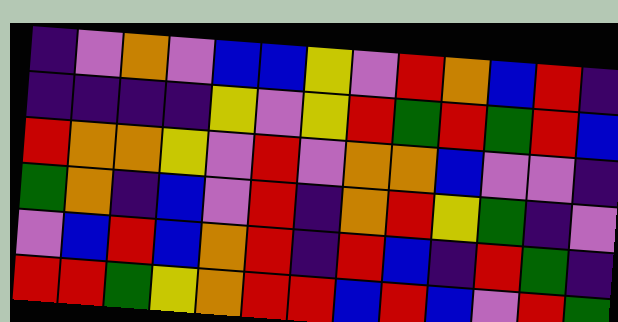[["indigo", "violet", "orange", "violet", "blue", "blue", "yellow", "violet", "red", "orange", "blue", "red", "indigo"], ["indigo", "indigo", "indigo", "indigo", "yellow", "violet", "yellow", "red", "green", "red", "green", "red", "blue"], ["red", "orange", "orange", "yellow", "violet", "red", "violet", "orange", "orange", "blue", "violet", "violet", "indigo"], ["green", "orange", "indigo", "blue", "violet", "red", "indigo", "orange", "red", "yellow", "green", "indigo", "violet"], ["violet", "blue", "red", "blue", "orange", "red", "indigo", "red", "blue", "indigo", "red", "green", "indigo"], ["red", "red", "green", "yellow", "orange", "red", "red", "blue", "red", "blue", "violet", "red", "green"]]